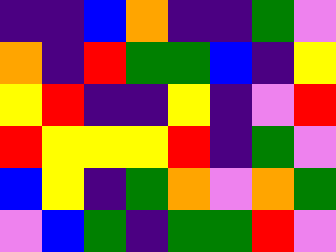[["indigo", "indigo", "blue", "orange", "indigo", "indigo", "green", "violet"], ["orange", "indigo", "red", "green", "green", "blue", "indigo", "yellow"], ["yellow", "red", "indigo", "indigo", "yellow", "indigo", "violet", "red"], ["red", "yellow", "yellow", "yellow", "red", "indigo", "green", "violet"], ["blue", "yellow", "indigo", "green", "orange", "violet", "orange", "green"], ["violet", "blue", "green", "indigo", "green", "green", "red", "violet"]]